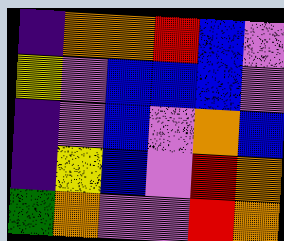[["indigo", "orange", "orange", "red", "blue", "violet"], ["yellow", "violet", "blue", "blue", "blue", "violet"], ["indigo", "violet", "blue", "violet", "orange", "blue"], ["indigo", "yellow", "blue", "violet", "red", "orange"], ["green", "orange", "violet", "violet", "red", "orange"]]